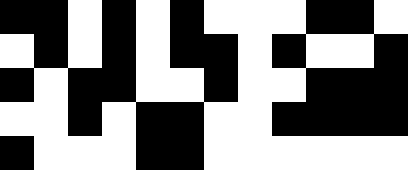[["black", "black", "white", "black", "white", "black", "white", "white", "white", "black", "black", "white"], ["white", "black", "white", "black", "white", "black", "black", "white", "black", "white", "white", "black"], ["black", "white", "black", "black", "white", "white", "black", "white", "white", "black", "black", "black"], ["white", "white", "black", "white", "black", "black", "white", "white", "black", "black", "black", "black"], ["black", "white", "white", "white", "black", "black", "white", "white", "white", "white", "white", "white"]]